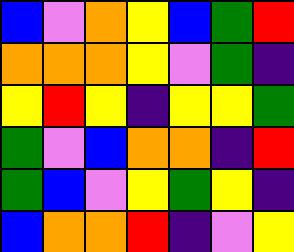[["blue", "violet", "orange", "yellow", "blue", "green", "red"], ["orange", "orange", "orange", "yellow", "violet", "green", "indigo"], ["yellow", "red", "yellow", "indigo", "yellow", "yellow", "green"], ["green", "violet", "blue", "orange", "orange", "indigo", "red"], ["green", "blue", "violet", "yellow", "green", "yellow", "indigo"], ["blue", "orange", "orange", "red", "indigo", "violet", "yellow"]]